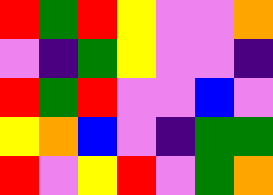[["red", "green", "red", "yellow", "violet", "violet", "orange"], ["violet", "indigo", "green", "yellow", "violet", "violet", "indigo"], ["red", "green", "red", "violet", "violet", "blue", "violet"], ["yellow", "orange", "blue", "violet", "indigo", "green", "green"], ["red", "violet", "yellow", "red", "violet", "green", "orange"]]